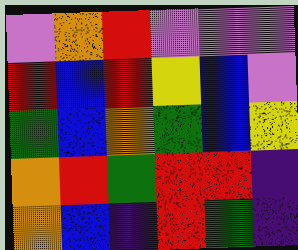[["violet", "orange", "red", "violet", "violet", "violet"], ["red", "blue", "red", "yellow", "blue", "violet"], ["green", "blue", "orange", "green", "blue", "yellow"], ["orange", "red", "green", "red", "red", "indigo"], ["orange", "blue", "indigo", "red", "green", "indigo"]]